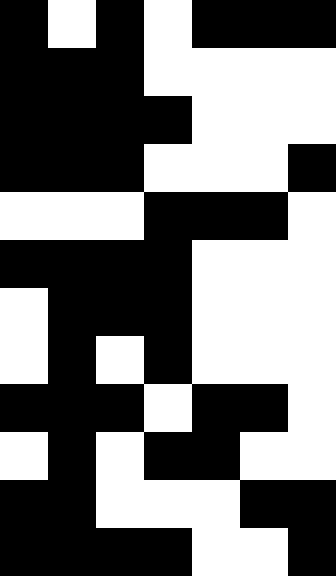[["black", "white", "black", "white", "black", "black", "black"], ["black", "black", "black", "white", "white", "white", "white"], ["black", "black", "black", "black", "white", "white", "white"], ["black", "black", "black", "white", "white", "white", "black"], ["white", "white", "white", "black", "black", "black", "white"], ["black", "black", "black", "black", "white", "white", "white"], ["white", "black", "black", "black", "white", "white", "white"], ["white", "black", "white", "black", "white", "white", "white"], ["black", "black", "black", "white", "black", "black", "white"], ["white", "black", "white", "black", "black", "white", "white"], ["black", "black", "white", "white", "white", "black", "black"], ["black", "black", "black", "black", "white", "white", "black"]]